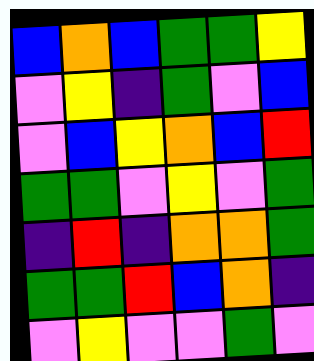[["blue", "orange", "blue", "green", "green", "yellow"], ["violet", "yellow", "indigo", "green", "violet", "blue"], ["violet", "blue", "yellow", "orange", "blue", "red"], ["green", "green", "violet", "yellow", "violet", "green"], ["indigo", "red", "indigo", "orange", "orange", "green"], ["green", "green", "red", "blue", "orange", "indigo"], ["violet", "yellow", "violet", "violet", "green", "violet"]]